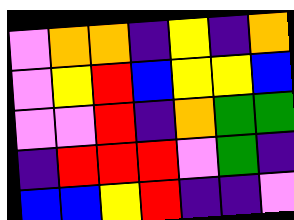[["violet", "orange", "orange", "indigo", "yellow", "indigo", "orange"], ["violet", "yellow", "red", "blue", "yellow", "yellow", "blue"], ["violet", "violet", "red", "indigo", "orange", "green", "green"], ["indigo", "red", "red", "red", "violet", "green", "indigo"], ["blue", "blue", "yellow", "red", "indigo", "indigo", "violet"]]